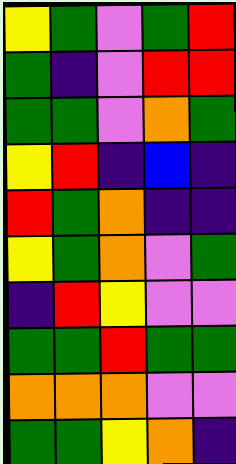[["yellow", "green", "violet", "green", "red"], ["green", "indigo", "violet", "red", "red"], ["green", "green", "violet", "orange", "green"], ["yellow", "red", "indigo", "blue", "indigo"], ["red", "green", "orange", "indigo", "indigo"], ["yellow", "green", "orange", "violet", "green"], ["indigo", "red", "yellow", "violet", "violet"], ["green", "green", "red", "green", "green"], ["orange", "orange", "orange", "violet", "violet"], ["green", "green", "yellow", "orange", "indigo"]]